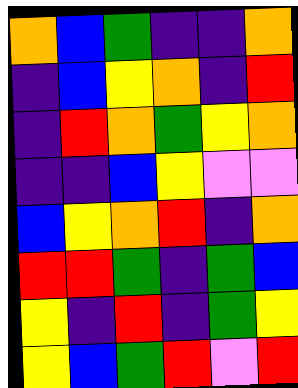[["orange", "blue", "green", "indigo", "indigo", "orange"], ["indigo", "blue", "yellow", "orange", "indigo", "red"], ["indigo", "red", "orange", "green", "yellow", "orange"], ["indigo", "indigo", "blue", "yellow", "violet", "violet"], ["blue", "yellow", "orange", "red", "indigo", "orange"], ["red", "red", "green", "indigo", "green", "blue"], ["yellow", "indigo", "red", "indigo", "green", "yellow"], ["yellow", "blue", "green", "red", "violet", "red"]]